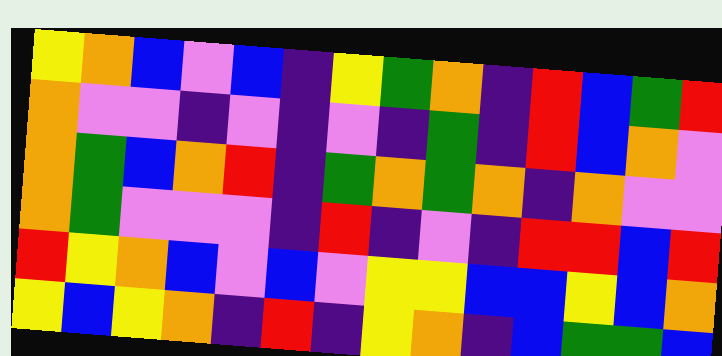[["yellow", "orange", "blue", "violet", "blue", "indigo", "yellow", "green", "orange", "indigo", "red", "blue", "green", "red"], ["orange", "violet", "violet", "indigo", "violet", "indigo", "violet", "indigo", "green", "indigo", "red", "blue", "orange", "violet"], ["orange", "green", "blue", "orange", "red", "indigo", "green", "orange", "green", "orange", "indigo", "orange", "violet", "violet"], ["orange", "green", "violet", "violet", "violet", "indigo", "red", "indigo", "violet", "indigo", "red", "red", "blue", "red"], ["red", "yellow", "orange", "blue", "violet", "blue", "violet", "yellow", "yellow", "blue", "blue", "yellow", "blue", "orange"], ["yellow", "blue", "yellow", "orange", "indigo", "red", "indigo", "yellow", "orange", "indigo", "blue", "green", "green", "blue"]]